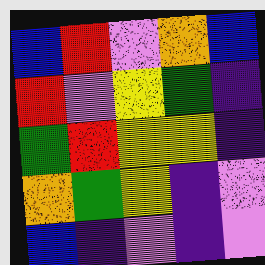[["blue", "red", "violet", "orange", "blue"], ["red", "violet", "yellow", "green", "indigo"], ["green", "red", "yellow", "yellow", "indigo"], ["orange", "green", "yellow", "indigo", "violet"], ["blue", "indigo", "violet", "indigo", "violet"]]